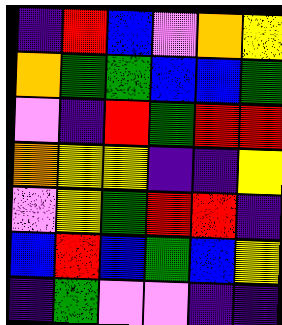[["indigo", "red", "blue", "violet", "orange", "yellow"], ["orange", "green", "green", "blue", "blue", "green"], ["violet", "indigo", "red", "green", "red", "red"], ["orange", "yellow", "yellow", "indigo", "indigo", "yellow"], ["violet", "yellow", "green", "red", "red", "indigo"], ["blue", "red", "blue", "green", "blue", "yellow"], ["indigo", "green", "violet", "violet", "indigo", "indigo"]]